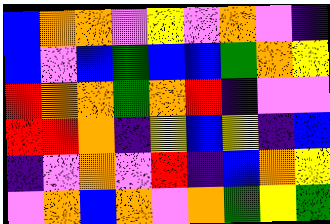[["blue", "orange", "orange", "violet", "yellow", "violet", "orange", "violet", "indigo"], ["blue", "violet", "blue", "green", "blue", "blue", "green", "orange", "yellow"], ["red", "orange", "orange", "green", "orange", "red", "indigo", "violet", "violet"], ["red", "red", "orange", "indigo", "yellow", "blue", "yellow", "indigo", "blue"], ["indigo", "violet", "orange", "violet", "red", "indigo", "blue", "orange", "yellow"], ["violet", "orange", "blue", "orange", "violet", "orange", "green", "yellow", "green"]]